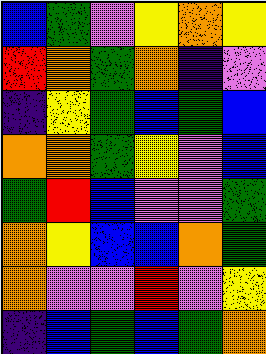[["blue", "green", "violet", "yellow", "orange", "yellow"], ["red", "orange", "green", "orange", "indigo", "violet"], ["indigo", "yellow", "green", "blue", "green", "blue"], ["orange", "orange", "green", "yellow", "violet", "blue"], ["green", "red", "blue", "violet", "violet", "green"], ["orange", "yellow", "blue", "blue", "orange", "green"], ["orange", "violet", "violet", "red", "violet", "yellow"], ["indigo", "blue", "green", "blue", "green", "orange"]]